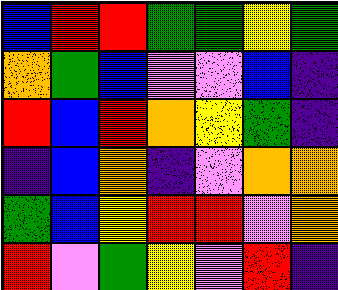[["blue", "red", "red", "green", "green", "yellow", "green"], ["orange", "green", "blue", "violet", "violet", "blue", "indigo"], ["red", "blue", "red", "orange", "yellow", "green", "indigo"], ["indigo", "blue", "orange", "indigo", "violet", "orange", "orange"], ["green", "blue", "yellow", "red", "red", "violet", "orange"], ["red", "violet", "green", "yellow", "violet", "red", "indigo"]]